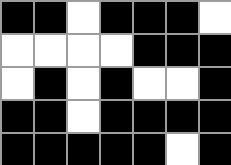[["black", "black", "white", "black", "black", "black", "white"], ["white", "white", "white", "white", "black", "black", "black"], ["white", "black", "white", "black", "white", "white", "black"], ["black", "black", "white", "black", "black", "black", "black"], ["black", "black", "black", "black", "black", "white", "black"]]